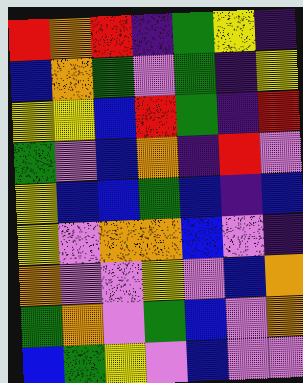[["red", "orange", "red", "indigo", "green", "yellow", "indigo"], ["blue", "orange", "green", "violet", "green", "indigo", "yellow"], ["yellow", "yellow", "blue", "red", "green", "indigo", "red"], ["green", "violet", "blue", "orange", "indigo", "red", "violet"], ["yellow", "blue", "blue", "green", "blue", "indigo", "blue"], ["yellow", "violet", "orange", "orange", "blue", "violet", "indigo"], ["orange", "violet", "violet", "yellow", "violet", "blue", "orange"], ["green", "orange", "violet", "green", "blue", "violet", "orange"], ["blue", "green", "yellow", "violet", "blue", "violet", "violet"]]